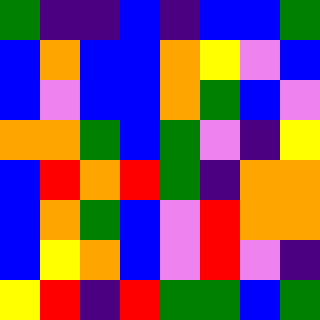[["green", "indigo", "indigo", "blue", "indigo", "blue", "blue", "green"], ["blue", "orange", "blue", "blue", "orange", "yellow", "violet", "blue"], ["blue", "violet", "blue", "blue", "orange", "green", "blue", "violet"], ["orange", "orange", "green", "blue", "green", "violet", "indigo", "yellow"], ["blue", "red", "orange", "red", "green", "indigo", "orange", "orange"], ["blue", "orange", "green", "blue", "violet", "red", "orange", "orange"], ["blue", "yellow", "orange", "blue", "violet", "red", "violet", "indigo"], ["yellow", "red", "indigo", "red", "green", "green", "blue", "green"]]